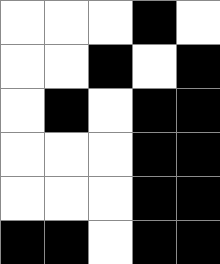[["white", "white", "white", "black", "white"], ["white", "white", "black", "white", "black"], ["white", "black", "white", "black", "black"], ["white", "white", "white", "black", "black"], ["white", "white", "white", "black", "black"], ["black", "black", "white", "black", "black"]]